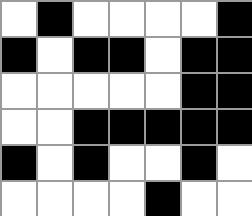[["white", "black", "white", "white", "white", "white", "black"], ["black", "white", "black", "black", "white", "black", "black"], ["white", "white", "white", "white", "white", "black", "black"], ["white", "white", "black", "black", "black", "black", "black"], ["black", "white", "black", "white", "white", "black", "white"], ["white", "white", "white", "white", "black", "white", "white"]]